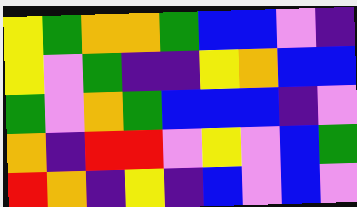[["yellow", "green", "orange", "orange", "green", "blue", "blue", "violet", "indigo"], ["yellow", "violet", "green", "indigo", "indigo", "yellow", "orange", "blue", "blue"], ["green", "violet", "orange", "green", "blue", "blue", "blue", "indigo", "violet"], ["orange", "indigo", "red", "red", "violet", "yellow", "violet", "blue", "green"], ["red", "orange", "indigo", "yellow", "indigo", "blue", "violet", "blue", "violet"]]